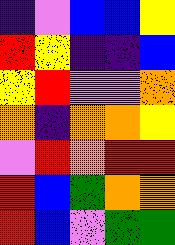[["indigo", "violet", "blue", "blue", "yellow"], ["red", "yellow", "indigo", "indigo", "blue"], ["yellow", "red", "violet", "violet", "orange"], ["orange", "indigo", "orange", "orange", "yellow"], ["violet", "red", "orange", "red", "red"], ["red", "blue", "green", "orange", "orange"], ["red", "blue", "violet", "green", "green"]]